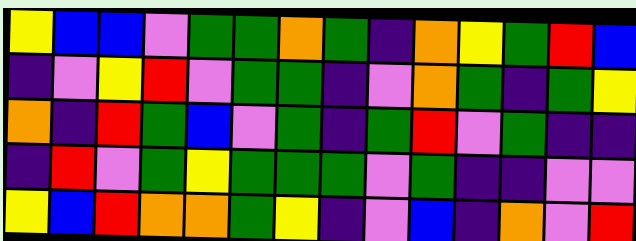[["yellow", "blue", "blue", "violet", "green", "green", "orange", "green", "indigo", "orange", "yellow", "green", "red", "blue"], ["indigo", "violet", "yellow", "red", "violet", "green", "green", "indigo", "violet", "orange", "green", "indigo", "green", "yellow"], ["orange", "indigo", "red", "green", "blue", "violet", "green", "indigo", "green", "red", "violet", "green", "indigo", "indigo"], ["indigo", "red", "violet", "green", "yellow", "green", "green", "green", "violet", "green", "indigo", "indigo", "violet", "violet"], ["yellow", "blue", "red", "orange", "orange", "green", "yellow", "indigo", "violet", "blue", "indigo", "orange", "violet", "red"]]